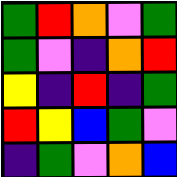[["green", "red", "orange", "violet", "green"], ["green", "violet", "indigo", "orange", "red"], ["yellow", "indigo", "red", "indigo", "green"], ["red", "yellow", "blue", "green", "violet"], ["indigo", "green", "violet", "orange", "blue"]]